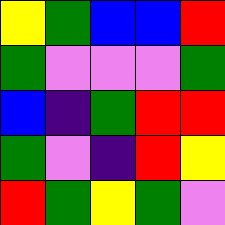[["yellow", "green", "blue", "blue", "red"], ["green", "violet", "violet", "violet", "green"], ["blue", "indigo", "green", "red", "red"], ["green", "violet", "indigo", "red", "yellow"], ["red", "green", "yellow", "green", "violet"]]